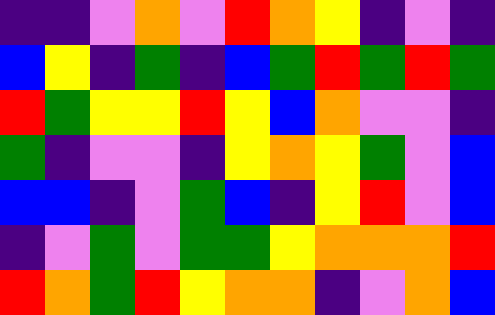[["indigo", "indigo", "violet", "orange", "violet", "red", "orange", "yellow", "indigo", "violet", "indigo"], ["blue", "yellow", "indigo", "green", "indigo", "blue", "green", "red", "green", "red", "green"], ["red", "green", "yellow", "yellow", "red", "yellow", "blue", "orange", "violet", "violet", "indigo"], ["green", "indigo", "violet", "violet", "indigo", "yellow", "orange", "yellow", "green", "violet", "blue"], ["blue", "blue", "indigo", "violet", "green", "blue", "indigo", "yellow", "red", "violet", "blue"], ["indigo", "violet", "green", "violet", "green", "green", "yellow", "orange", "orange", "orange", "red"], ["red", "orange", "green", "red", "yellow", "orange", "orange", "indigo", "violet", "orange", "blue"]]